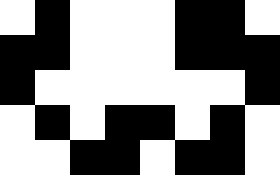[["white", "black", "white", "white", "white", "black", "black", "white"], ["black", "black", "white", "white", "white", "black", "black", "black"], ["black", "white", "white", "white", "white", "white", "white", "black"], ["white", "black", "white", "black", "black", "white", "black", "white"], ["white", "white", "black", "black", "white", "black", "black", "white"]]